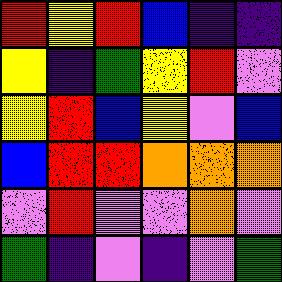[["red", "yellow", "red", "blue", "indigo", "indigo"], ["yellow", "indigo", "green", "yellow", "red", "violet"], ["yellow", "red", "blue", "yellow", "violet", "blue"], ["blue", "red", "red", "orange", "orange", "orange"], ["violet", "red", "violet", "violet", "orange", "violet"], ["green", "indigo", "violet", "indigo", "violet", "green"]]